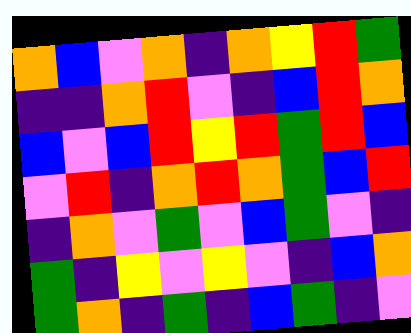[["orange", "blue", "violet", "orange", "indigo", "orange", "yellow", "red", "green"], ["indigo", "indigo", "orange", "red", "violet", "indigo", "blue", "red", "orange"], ["blue", "violet", "blue", "red", "yellow", "red", "green", "red", "blue"], ["violet", "red", "indigo", "orange", "red", "orange", "green", "blue", "red"], ["indigo", "orange", "violet", "green", "violet", "blue", "green", "violet", "indigo"], ["green", "indigo", "yellow", "violet", "yellow", "violet", "indigo", "blue", "orange"], ["green", "orange", "indigo", "green", "indigo", "blue", "green", "indigo", "violet"]]